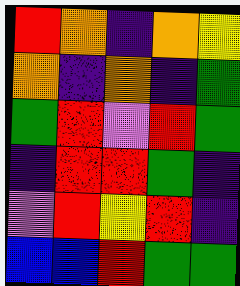[["red", "orange", "indigo", "orange", "yellow"], ["orange", "indigo", "orange", "indigo", "green"], ["green", "red", "violet", "red", "green"], ["indigo", "red", "red", "green", "indigo"], ["violet", "red", "yellow", "red", "indigo"], ["blue", "blue", "red", "green", "green"]]